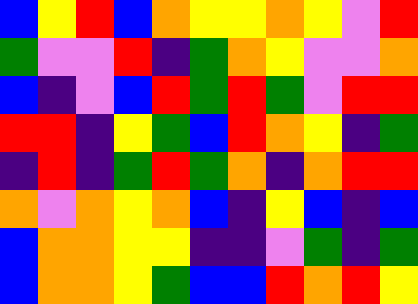[["blue", "yellow", "red", "blue", "orange", "yellow", "yellow", "orange", "yellow", "violet", "red"], ["green", "violet", "violet", "red", "indigo", "green", "orange", "yellow", "violet", "violet", "orange"], ["blue", "indigo", "violet", "blue", "red", "green", "red", "green", "violet", "red", "red"], ["red", "red", "indigo", "yellow", "green", "blue", "red", "orange", "yellow", "indigo", "green"], ["indigo", "red", "indigo", "green", "red", "green", "orange", "indigo", "orange", "red", "red"], ["orange", "violet", "orange", "yellow", "orange", "blue", "indigo", "yellow", "blue", "indigo", "blue"], ["blue", "orange", "orange", "yellow", "yellow", "indigo", "indigo", "violet", "green", "indigo", "green"], ["blue", "orange", "orange", "yellow", "green", "blue", "blue", "red", "orange", "red", "yellow"]]